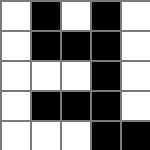[["white", "black", "white", "black", "white"], ["white", "black", "black", "black", "white"], ["white", "white", "white", "black", "white"], ["white", "black", "black", "black", "white"], ["white", "white", "white", "black", "black"]]